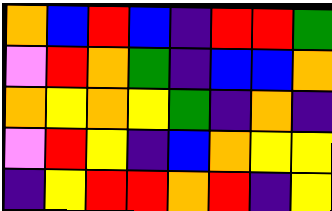[["orange", "blue", "red", "blue", "indigo", "red", "red", "green"], ["violet", "red", "orange", "green", "indigo", "blue", "blue", "orange"], ["orange", "yellow", "orange", "yellow", "green", "indigo", "orange", "indigo"], ["violet", "red", "yellow", "indigo", "blue", "orange", "yellow", "yellow"], ["indigo", "yellow", "red", "red", "orange", "red", "indigo", "yellow"]]